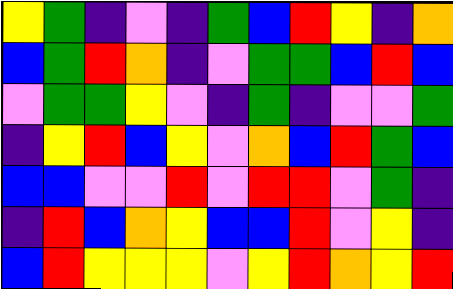[["yellow", "green", "indigo", "violet", "indigo", "green", "blue", "red", "yellow", "indigo", "orange"], ["blue", "green", "red", "orange", "indigo", "violet", "green", "green", "blue", "red", "blue"], ["violet", "green", "green", "yellow", "violet", "indigo", "green", "indigo", "violet", "violet", "green"], ["indigo", "yellow", "red", "blue", "yellow", "violet", "orange", "blue", "red", "green", "blue"], ["blue", "blue", "violet", "violet", "red", "violet", "red", "red", "violet", "green", "indigo"], ["indigo", "red", "blue", "orange", "yellow", "blue", "blue", "red", "violet", "yellow", "indigo"], ["blue", "red", "yellow", "yellow", "yellow", "violet", "yellow", "red", "orange", "yellow", "red"]]